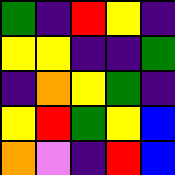[["green", "indigo", "red", "yellow", "indigo"], ["yellow", "yellow", "indigo", "indigo", "green"], ["indigo", "orange", "yellow", "green", "indigo"], ["yellow", "red", "green", "yellow", "blue"], ["orange", "violet", "indigo", "red", "blue"]]